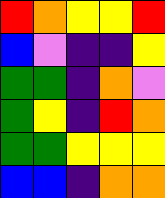[["red", "orange", "yellow", "yellow", "red"], ["blue", "violet", "indigo", "indigo", "yellow"], ["green", "green", "indigo", "orange", "violet"], ["green", "yellow", "indigo", "red", "orange"], ["green", "green", "yellow", "yellow", "yellow"], ["blue", "blue", "indigo", "orange", "orange"]]